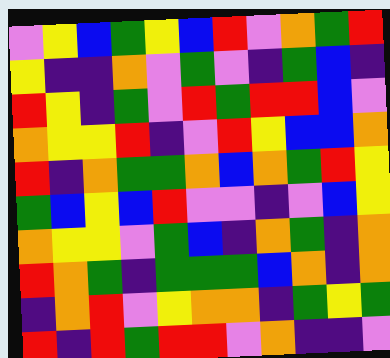[["violet", "yellow", "blue", "green", "yellow", "blue", "red", "violet", "orange", "green", "red"], ["yellow", "indigo", "indigo", "orange", "violet", "green", "violet", "indigo", "green", "blue", "indigo"], ["red", "yellow", "indigo", "green", "violet", "red", "green", "red", "red", "blue", "violet"], ["orange", "yellow", "yellow", "red", "indigo", "violet", "red", "yellow", "blue", "blue", "orange"], ["red", "indigo", "orange", "green", "green", "orange", "blue", "orange", "green", "red", "yellow"], ["green", "blue", "yellow", "blue", "red", "violet", "violet", "indigo", "violet", "blue", "yellow"], ["orange", "yellow", "yellow", "violet", "green", "blue", "indigo", "orange", "green", "indigo", "orange"], ["red", "orange", "green", "indigo", "green", "green", "green", "blue", "orange", "indigo", "orange"], ["indigo", "orange", "red", "violet", "yellow", "orange", "orange", "indigo", "green", "yellow", "green"], ["red", "indigo", "red", "green", "red", "red", "violet", "orange", "indigo", "indigo", "violet"]]